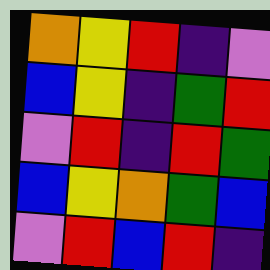[["orange", "yellow", "red", "indigo", "violet"], ["blue", "yellow", "indigo", "green", "red"], ["violet", "red", "indigo", "red", "green"], ["blue", "yellow", "orange", "green", "blue"], ["violet", "red", "blue", "red", "indigo"]]